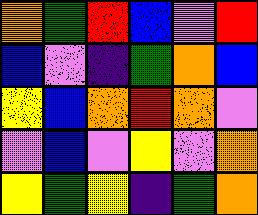[["orange", "green", "red", "blue", "violet", "red"], ["blue", "violet", "indigo", "green", "orange", "blue"], ["yellow", "blue", "orange", "red", "orange", "violet"], ["violet", "blue", "violet", "yellow", "violet", "orange"], ["yellow", "green", "yellow", "indigo", "green", "orange"]]